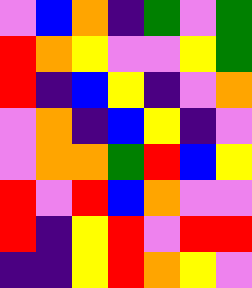[["violet", "blue", "orange", "indigo", "green", "violet", "green"], ["red", "orange", "yellow", "violet", "violet", "yellow", "green"], ["red", "indigo", "blue", "yellow", "indigo", "violet", "orange"], ["violet", "orange", "indigo", "blue", "yellow", "indigo", "violet"], ["violet", "orange", "orange", "green", "red", "blue", "yellow"], ["red", "violet", "red", "blue", "orange", "violet", "violet"], ["red", "indigo", "yellow", "red", "violet", "red", "red"], ["indigo", "indigo", "yellow", "red", "orange", "yellow", "violet"]]